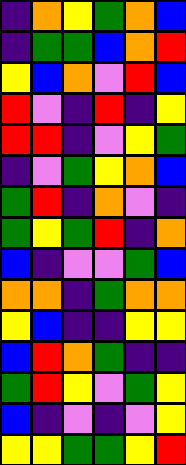[["indigo", "orange", "yellow", "green", "orange", "blue"], ["indigo", "green", "green", "blue", "orange", "red"], ["yellow", "blue", "orange", "violet", "red", "blue"], ["red", "violet", "indigo", "red", "indigo", "yellow"], ["red", "red", "indigo", "violet", "yellow", "green"], ["indigo", "violet", "green", "yellow", "orange", "blue"], ["green", "red", "indigo", "orange", "violet", "indigo"], ["green", "yellow", "green", "red", "indigo", "orange"], ["blue", "indigo", "violet", "violet", "green", "blue"], ["orange", "orange", "indigo", "green", "orange", "orange"], ["yellow", "blue", "indigo", "indigo", "yellow", "yellow"], ["blue", "red", "orange", "green", "indigo", "indigo"], ["green", "red", "yellow", "violet", "green", "yellow"], ["blue", "indigo", "violet", "indigo", "violet", "yellow"], ["yellow", "yellow", "green", "green", "yellow", "red"]]